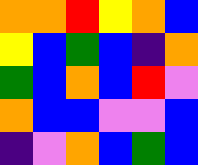[["orange", "orange", "red", "yellow", "orange", "blue"], ["yellow", "blue", "green", "blue", "indigo", "orange"], ["green", "blue", "orange", "blue", "red", "violet"], ["orange", "blue", "blue", "violet", "violet", "blue"], ["indigo", "violet", "orange", "blue", "green", "blue"]]